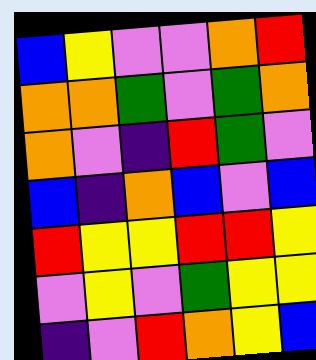[["blue", "yellow", "violet", "violet", "orange", "red"], ["orange", "orange", "green", "violet", "green", "orange"], ["orange", "violet", "indigo", "red", "green", "violet"], ["blue", "indigo", "orange", "blue", "violet", "blue"], ["red", "yellow", "yellow", "red", "red", "yellow"], ["violet", "yellow", "violet", "green", "yellow", "yellow"], ["indigo", "violet", "red", "orange", "yellow", "blue"]]